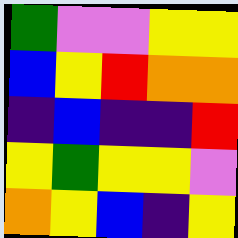[["green", "violet", "violet", "yellow", "yellow"], ["blue", "yellow", "red", "orange", "orange"], ["indigo", "blue", "indigo", "indigo", "red"], ["yellow", "green", "yellow", "yellow", "violet"], ["orange", "yellow", "blue", "indigo", "yellow"]]